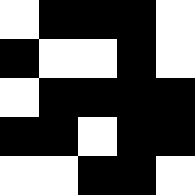[["white", "black", "black", "black", "white"], ["black", "white", "white", "black", "white"], ["white", "black", "black", "black", "black"], ["black", "black", "white", "black", "black"], ["white", "white", "black", "black", "white"]]